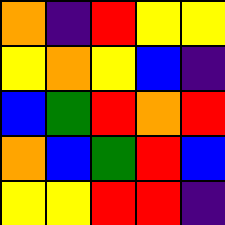[["orange", "indigo", "red", "yellow", "yellow"], ["yellow", "orange", "yellow", "blue", "indigo"], ["blue", "green", "red", "orange", "red"], ["orange", "blue", "green", "red", "blue"], ["yellow", "yellow", "red", "red", "indigo"]]